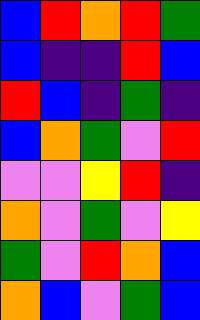[["blue", "red", "orange", "red", "green"], ["blue", "indigo", "indigo", "red", "blue"], ["red", "blue", "indigo", "green", "indigo"], ["blue", "orange", "green", "violet", "red"], ["violet", "violet", "yellow", "red", "indigo"], ["orange", "violet", "green", "violet", "yellow"], ["green", "violet", "red", "orange", "blue"], ["orange", "blue", "violet", "green", "blue"]]